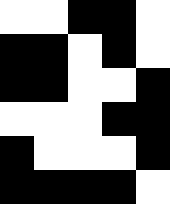[["white", "white", "black", "black", "white"], ["black", "black", "white", "black", "white"], ["black", "black", "white", "white", "black"], ["white", "white", "white", "black", "black"], ["black", "white", "white", "white", "black"], ["black", "black", "black", "black", "white"]]